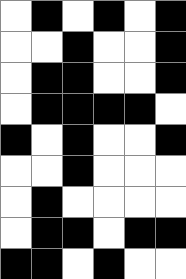[["white", "black", "white", "black", "white", "black"], ["white", "white", "black", "white", "white", "black"], ["white", "black", "black", "white", "white", "black"], ["white", "black", "black", "black", "black", "white"], ["black", "white", "black", "white", "white", "black"], ["white", "white", "black", "white", "white", "white"], ["white", "black", "white", "white", "white", "white"], ["white", "black", "black", "white", "black", "black"], ["black", "black", "white", "black", "white", "white"]]